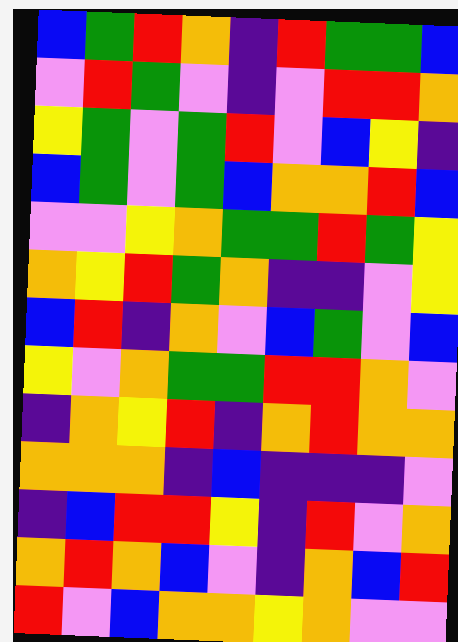[["blue", "green", "red", "orange", "indigo", "red", "green", "green", "blue"], ["violet", "red", "green", "violet", "indigo", "violet", "red", "red", "orange"], ["yellow", "green", "violet", "green", "red", "violet", "blue", "yellow", "indigo"], ["blue", "green", "violet", "green", "blue", "orange", "orange", "red", "blue"], ["violet", "violet", "yellow", "orange", "green", "green", "red", "green", "yellow"], ["orange", "yellow", "red", "green", "orange", "indigo", "indigo", "violet", "yellow"], ["blue", "red", "indigo", "orange", "violet", "blue", "green", "violet", "blue"], ["yellow", "violet", "orange", "green", "green", "red", "red", "orange", "violet"], ["indigo", "orange", "yellow", "red", "indigo", "orange", "red", "orange", "orange"], ["orange", "orange", "orange", "indigo", "blue", "indigo", "indigo", "indigo", "violet"], ["indigo", "blue", "red", "red", "yellow", "indigo", "red", "violet", "orange"], ["orange", "red", "orange", "blue", "violet", "indigo", "orange", "blue", "red"], ["red", "violet", "blue", "orange", "orange", "yellow", "orange", "violet", "violet"]]